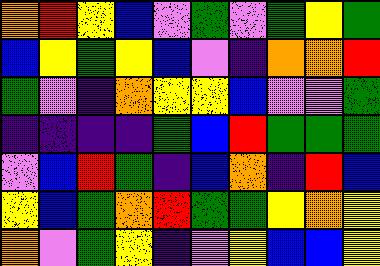[["orange", "red", "yellow", "blue", "violet", "green", "violet", "green", "yellow", "green"], ["blue", "yellow", "green", "yellow", "blue", "violet", "indigo", "orange", "orange", "red"], ["green", "violet", "indigo", "orange", "yellow", "yellow", "blue", "violet", "violet", "green"], ["indigo", "indigo", "indigo", "indigo", "green", "blue", "red", "green", "green", "green"], ["violet", "blue", "red", "green", "indigo", "blue", "orange", "indigo", "red", "blue"], ["yellow", "blue", "green", "orange", "red", "green", "green", "yellow", "orange", "yellow"], ["orange", "violet", "green", "yellow", "indigo", "violet", "yellow", "blue", "blue", "yellow"]]